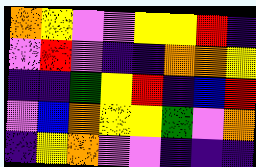[["orange", "yellow", "violet", "violet", "yellow", "yellow", "red", "indigo"], ["violet", "red", "violet", "indigo", "indigo", "orange", "orange", "yellow"], ["indigo", "indigo", "green", "yellow", "red", "indigo", "blue", "red"], ["violet", "blue", "orange", "yellow", "yellow", "green", "violet", "orange"], ["indigo", "yellow", "orange", "violet", "violet", "indigo", "indigo", "indigo"]]